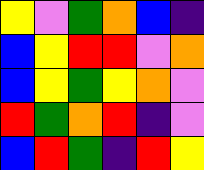[["yellow", "violet", "green", "orange", "blue", "indigo"], ["blue", "yellow", "red", "red", "violet", "orange"], ["blue", "yellow", "green", "yellow", "orange", "violet"], ["red", "green", "orange", "red", "indigo", "violet"], ["blue", "red", "green", "indigo", "red", "yellow"]]